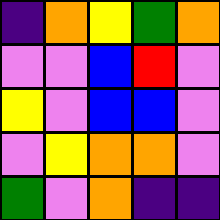[["indigo", "orange", "yellow", "green", "orange"], ["violet", "violet", "blue", "red", "violet"], ["yellow", "violet", "blue", "blue", "violet"], ["violet", "yellow", "orange", "orange", "violet"], ["green", "violet", "orange", "indigo", "indigo"]]